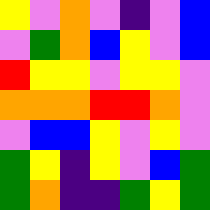[["yellow", "violet", "orange", "violet", "indigo", "violet", "blue"], ["violet", "green", "orange", "blue", "yellow", "violet", "blue"], ["red", "yellow", "yellow", "violet", "yellow", "yellow", "violet"], ["orange", "orange", "orange", "red", "red", "orange", "violet"], ["violet", "blue", "blue", "yellow", "violet", "yellow", "violet"], ["green", "yellow", "indigo", "yellow", "violet", "blue", "green"], ["green", "orange", "indigo", "indigo", "green", "yellow", "green"]]